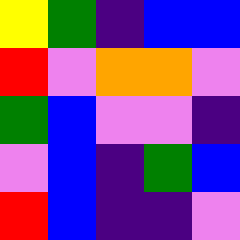[["yellow", "green", "indigo", "blue", "blue"], ["red", "violet", "orange", "orange", "violet"], ["green", "blue", "violet", "violet", "indigo"], ["violet", "blue", "indigo", "green", "blue"], ["red", "blue", "indigo", "indigo", "violet"]]